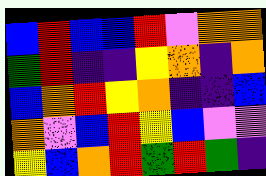[["blue", "red", "blue", "blue", "red", "violet", "orange", "orange"], ["green", "red", "indigo", "indigo", "yellow", "orange", "indigo", "orange"], ["blue", "orange", "red", "yellow", "orange", "indigo", "indigo", "blue"], ["orange", "violet", "blue", "red", "yellow", "blue", "violet", "violet"], ["yellow", "blue", "orange", "red", "green", "red", "green", "indigo"]]